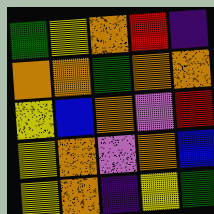[["green", "yellow", "orange", "red", "indigo"], ["orange", "orange", "green", "orange", "orange"], ["yellow", "blue", "orange", "violet", "red"], ["yellow", "orange", "violet", "orange", "blue"], ["yellow", "orange", "indigo", "yellow", "green"]]